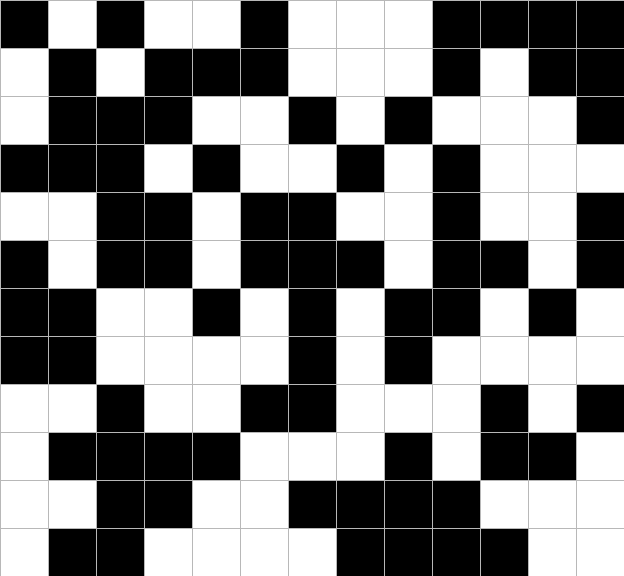[["black", "white", "black", "white", "white", "black", "white", "white", "white", "black", "black", "black", "black"], ["white", "black", "white", "black", "black", "black", "white", "white", "white", "black", "white", "black", "black"], ["white", "black", "black", "black", "white", "white", "black", "white", "black", "white", "white", "white", "black"], ["black", "black", "black", "white", "black", "white", "white", "black", "white", "black", "white", "white", "white"], ["white", "white", "black", "black", "white", "black", "black", "white", "white", "black", "white", "white", "black"], ["black", "white", "black", "black", "white", "black", "black", "black", "white", "black", "black", "white", "black"], ["black", "black", "white", "white", "black", "white", "black", "white", "black", "black", "white", "black", "white"], ["black", "black", "white", "white", "white", "white", "black", "white", "black", "white", "white", "white", "white"], ["white", "white", "black", "white", "white", "black", "black", "white", "white", "white", "black", "white", "black"], ["white", "black", "black", "black", "black", "white", "white", "white", "black", "white", "black", "black", "white"], ["white", "white", "black", "black", "white", "white", "black", "black", "black", "black", "white", "white", "white"], ["white", "black", "black", "white", "white", "white", "white", "black", "black", "black", "black", "white", "white"]]